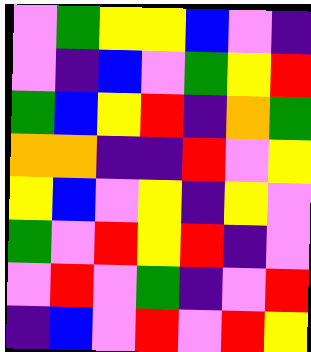[["violet", "green", "yellow", "yellow", "blue", "violet", "indigo"], ["violet", "indigo", "blue", "violet", "green", "yellow", "red"], ["green", "blue", "yellow", "red", "indigo", "orange", "green"], ["orange", "orange", "indigo", "indigo", "red", "violet", "yellow"], ["yellow", "blue", "violet", "yellow", "indigo", "yellow", "violet"], ["green", "violet", "red", "yellow", "red", "indigo", "violet"], ["violet", "red", "violet", "green", "indigo", "violet", "red"], ["indigo", "blue", "violet", "red", "violet", "red", "yellow"]]